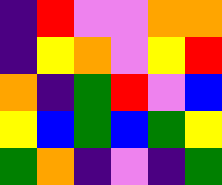[["indigo", "red", "violet", "violet", "orange", "orange"], ["indigo", "yellow", "orange", "violet", "yellow", "red"], ["orange", "indigo", "green", "red", "violet", "blue"], ["yellow", "blue", "green", "blue", "green", "yellow"], ["green", "orange", "indigo", "violet", "indigo", "green"]]